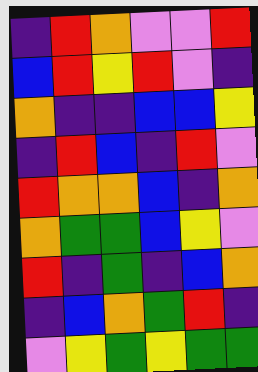[["indigo", "red", "orange", "violet", "violet", "red"], ["blue", "red", "yellow", "red", "violet", "indigo"], ["orange", "indigo", "indigo", "blue", "blue", "yellow"], ["indigo", "red", "blue", "indigo", "red", "violet"], ["red", "orange", "orange", "blue", "indigo", "orange"], ["orange", "green", "green", "blue", "yellow", "violet"], ["red", "indigo", "green", "indigo", "blue", "orange"], ["indigo", "blue", "orange", "green", "red", "indigo"], ["violet", "yellow", "green", "yellow", "green", "green"]]